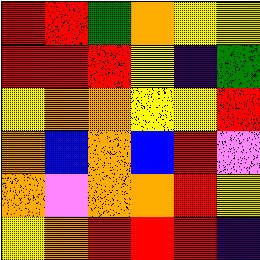[["red", "red", "green", "orange", "yellow", "yellow"], ["red", "red", "red", "yellow", "indigo", "green"], ["yellow", "orange", "orange", "yellow", "yellow", "red"], ["orange", "blue", "orange", "blue", "red", "violet"], ["orange", "violet", "orange", "orange", "red", "yellow"], ["yellow", "orange", "red", "red", "red", "indigo"]]